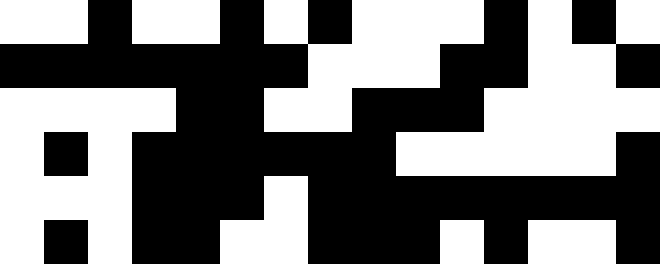[["white", "white", "black", "white", "white", "black", "white", "black", "white", "white", "white", "black", "white", "black", "white"], ["black", "black", "black", "black", "black", "black", "black", "white", "white", "white", "black", "black", "white", "white", "black"], ["white", "white", "white", "white", "black", "black", "white", "white", "black", "black", "black", "white", "white", "white", "white"], ["white", "black", "white", "black", "black", "black", "black", "black", "black", "white", "white", "white", "white", "white", "black"], ["white", "white", "white", "black", "black", "black", "white", "black", "black", "black", "black", "black", "black", "black", "black"], ["white", "black", "white", "black", "black", "white", "white", "black", "black", "black", "white", "black", "white", "white", "black"]]